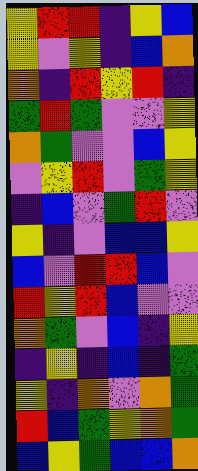[["yellow", "red", "red", "indigo", "yellow", "blue"], ["yellow", "violet", "yellow", "indigo", "blue", "orange"], ["orange", "indigo", "red", "yellow", "red", "indigo"], ["green", "red", "green", "violet", "violet", "yellow"], ["orange", "green", "violet", "violet", "blue", "yellow"], ["violet", "yellow", "red", "violet", "green", "yellow"], ["indigo", "blue", "violet", "green", "red", "violet"], ["yellow", "indigo", "violet", "blue", "blue", "yellow"], ["blue", "violet", "red", "red", "blue", "violet"], ["red", "yellow", "red", "blue", "violet", "violet"], ["orange", "green", "violet", "blue", "indigo", "yellow"], ["indigo", "yellow", "indigo", "blue", "indigo", "green"], ["yellow", "indigo", "orange", "violet", "orange", "green"], ["red", "blue", "green", "yellow", "orange", "green"], ["blue", "yellow", "green", "blue", "blue", "orange"]]